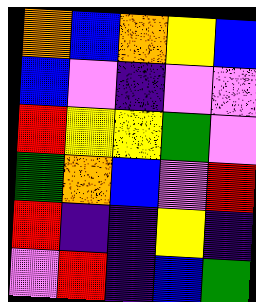[["orange", "blue", "orange", "yellow", "blue"], ["blue", "violet", "indigo", "violet", "violet"], ["red", "yellow", "yellow", "green", "violet"], ["green", "orange", "blue", "violet", "red"], ["red", "indigo", "indigo", "yellow", "indigo"], ["violet", "red", "indigo", "blue", "green"]]